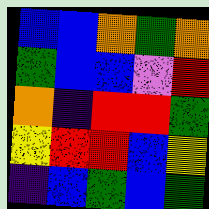[["blue", "blue", "orange", "green", "orange"], ["green", "blue", "blue", "violet", "red"], ["orange", "indigo", "red", "red", "green"], ["yellow", "red", "red", "blue", "yellow"], ["indigo", "blue", "green", "blue", "green"]]